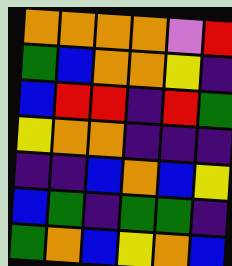[["orange", "orange", "orange", "orange", "violet", "red"], ["green", "blue", "orange", "orange", "yellow", "indigo"], ["blue", "red", "red", "indigo", "red", "green"], ["yellow", "orange", "orange", "indigo", "indigo", "indigo"], ["indigo", "indigo", "blue", "orange", "blue", "yellow"], ["blue", "green", "indigo", "green", "green", "indigo"], ["green", "orange", "blue", "yellow", "orange", "blue"]]